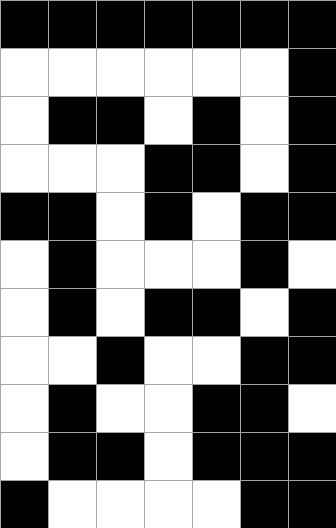[["black", "black", "black", "black", "black", "black", "black"], ["white", "white", "white", "white", "white", "white", "black"], ["white", "black", "black", "white", "black", "white", "black"], ["white", "white", "white", "black", "black", "white", "black"], ["black", "black", "white", "black", "white", "black", "black"], ["white", "black", "white", "white", "white", "black", "white"], ["white", "black", "white", "black", "black", "white", "black"], ["white", "white", "black", "white", "white", "black", "black"], ["white", "black", "white", "white", "black", "black", "white"], ["white", "black", "black", "white", "black", "black", "black"], ["black", "white", "white", "white", "white", "black", "black"]]